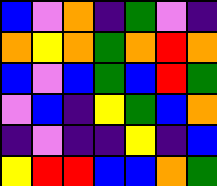[["blue", "violet", "orange", "indigo", "green", "violet", "indigo"], ["orange", "yellow", "orange", "green", "orange", "red", "orange"], ["blue", "violet", "blue", "green", "blue", "red", "green"], ["violet", "blue", "indigo", "yellow", "green", "blue", "orange"], ["indigo", "violet", "indigo", "indigo", "yellow", "indigo", "blue"], ["yellow", "red", "red", "blue", "blue", "orange", "green"]]